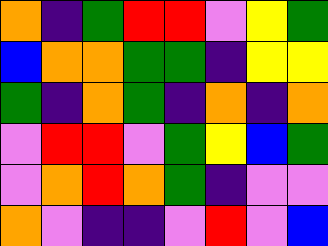[["orange", "indigo", "green", "red", "red", "violet", "yellow", "green"], ["blue", "orange", "orange", "green", "green", "indigo", "yellow", "yellow"], ["green", "indigo", "orange", "green", "indigo", "orange", "indigo", "orange"], ["violet", "red", "red", "violet", "green", "yellow", "blue", "green"], ["violet", "orange", "red", "orange", "green", "indigo", "violet", "violet"], ["orange", "violet", "indigo", "indigo", "violet", "red", "violet", "blue"]]